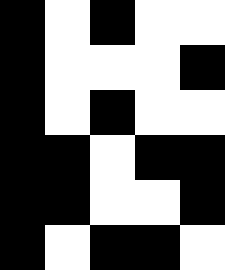[["black", "white", "black", "white", "white"], ["black", "white", "white", "white", "black"], ["black", "white", "black", "white", "white"], ["black", "black", "white", "black", "black"], ["black", "black", "white", "white", "black"], ["black", "white", "black", "black", "white"]]